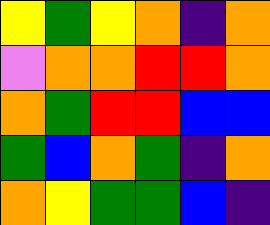[["yellow", "green", "yellow", "orange", "indigo", "orange"], ["violet", "orange", "orange", "red", "red", "orange"], ["orange", "green", "red", "red", "blue", "blue"], ["green", "blue", "orange", "green", "indigo", "orange"], ["orange", "yellow", "green", "green", "blue", "indigo"]]